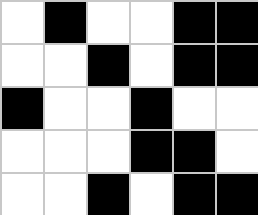[["white", "black", "white", "white", "black", "black"], ["white", "white", "black", "white", "black", "black"], ["black", "white", "white", "black", "white", "white"], ["white", "white", "white", "black", "black", "white"], ["white", "white", "black", "white", "black", "black"]]